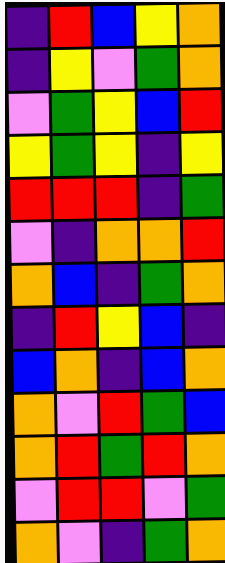[["indigo", "red", "blue", "yellow", "orange"], ["indigo", "yellow", "violet", "green", "orange"], ["violet", "green", "yellow", "blue", "red"], ["yellow", "green", "yellow", "indigo", "yellow"], ["red", "red", "red", "indigo", "green"], ["violet", "indigo", "orange", "orange", "red"], ["orange", "blue", "indigo", "green", "orange"], ["indigo", "red", "yellow", "blue", "indigo"], ["blue", "orange", "indigo", "blue", "orange"], ["orange", "violet", "red", "green", "blue"], ["orange", "red", "green", "red", "orange"], ["violet", "red", "red", "violet", "green"], ["orange", "violet", "indigo", "green", "orange"]]